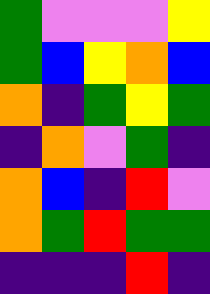[["green", "violet", "violet", "violet", "yellow"], ["green", "blue", "yellow", "orange", "blue"], ["orange", "indigo", "green", "yellow", "green"], ["indigo", "orange", "violet", "green", "indigo"], ["orange", "blue", "indigo", "red", "violet"], ["orange", "green", "red", "green", "green"], ["indigo", "indigo", "indigo", "red", "indigo"]]